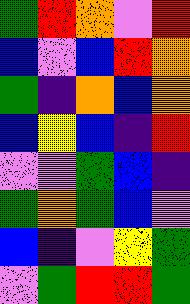[["green", "red", "orange", "violet", "red"], ["blue", "violet", "blue", "red", "orange"], ["green", "indigo", "orange", "blue", "orange"], ["blue", "yellow", "blue", "indigo", "red"], ["violet", "violet", "green", "blue", "indigo"], ["green", "orange", "green", "blue", "violet"], ["blue", "indigo", "violet", "yellow", "green"], ["violet", "green", "red", "red", "green"]]